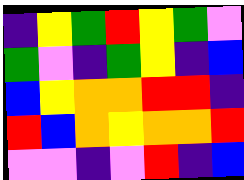[["indigo", "yellow", "green", "red", "yellow", "green", "violet"], ["green", "violet", "indigo", "green", "yellow", "indigo", "blue"], ["blue", "yellow", "orange", "orange", "red", "red", "indigo"], ["red", "blue", "orange", "yellow", "orange", "orange", "red"], ["violet", "violet", "indigo", "violet", "red", "indigo", "blue"]]